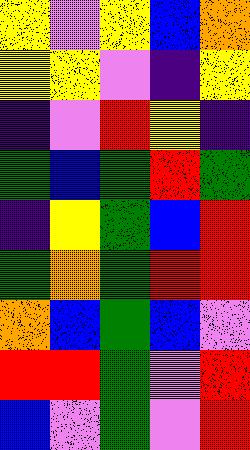[["yellow", "violet", "yellow", "blue", "orange"], ["yellow", "yellow", "violet", "indigo", "yellow"], ["indigo", "violet", "red", "yellow", "indigo"], ["green", "blue", "green", "red", "green"], ["indigo", "yellow", "green", "blue", "red"], ["green", "orange", "green", "red", "red"], ["orange", "blue", "green", "blue", "violet"], ["red", "red", "green", "violet", "red"], ["blue", "violet", "green", "violet", "red"]]